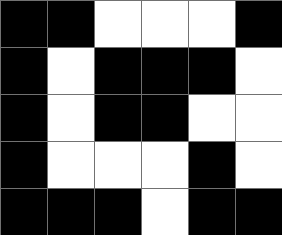[["black", "black", "white", "white", "white", "black"], ["black", "white", "black", "black", "black", "white"], ["black", "white", "black", "black", "white", "white"], ["black", "white", "white", "white", "black", "white"], ["black", "black", "black", "white", "black", "black"]]